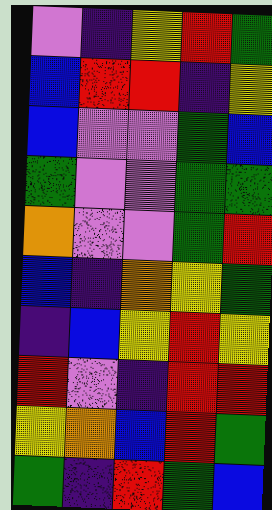[["violet", "indigo", "yellow", "red", "green"], ["blue", "red", "red", "indigo", "yellow"], ["blue", "violet", "violet", "green", "blue"], ["green", "violet", "violet", "green", "green"], ["orange", "violet", "violet", "green", "red"], ["blue", "indigo", "orange", "yellow", "green"], ["indigo", "blue", "yellow", "red", "yellow"], ["red", "violet", "indigo", "red", "red"], ["yellow", "orange", "blue", "red", "green"], ["green", "indigo", "red", "green", "blue"]]